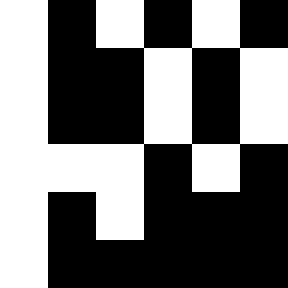[["white", "black", "white", "black", "white", "black"], ["white", "black", "black", "white", "black", "white"], ["white", "black", "black", "white", "black", "white"], ["white", "white", "white", "black", "white", "black"], ["white", "black", "white", "black", "black", "black"], ["white", "black", "black", "black", "black", "black"]]